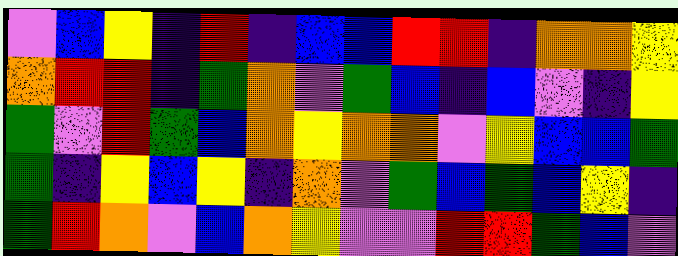[["violet", "blue", "yellow", "indigo", "red", "indigo", "blue", "blue", "red", "red", "indigo", "orange", "orange", "yellow"], ["orange", "red", "red", "indigo", "green", "orange", "violet", "green", "blue", "indigo", "blue", "violet", "indigo", "yellow"], ["green", "violet", "red", "green", "blue", "orange", "yellow", "orange", "orange", "violet", "yellow", "blue", "blue", "green"], ["green", "indigo", "yellow", "blue", "yellow", "indigo", "orange", "violet", "green", "blue", "green", "blue", "yellow", "indigo"], ["green", "red", "orange", "violet", "blue", "orange", "yellow", "violet", "violet", "red", "red", "green", "blue", "violet"]]